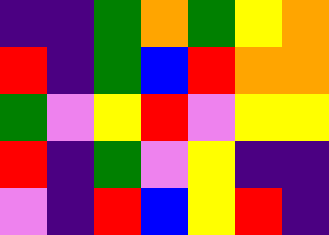[["indigo", "indigo", "green", "orange", "green", "yellow", "orange"], ["red", "indigo", "green", "blue", "red", "orange", "orange"], ["green", "violet", "yellow", "red", "violet", "yellow", "yellow"], ["red", "indigo", "green", "violet", "yellow", "indigo", "indigo"], ["violet", "indigo", "red", "blue", "yellow", "red", "indigo"]]